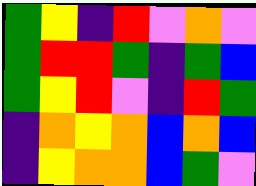[["green", "yellow", "indigo", "red", "violet", "orange", "violet"], ["green", "red", "red", "green", "indigo", "green", "blue"], ["green", "yellow", "red", "violet", "indigo", "red", "green"], ["indigo", "orange", "yellow", "orange", "blue", "orange", "blue"], ["indigo", "yellow", "orange", "orange", "blue", "green", "violet"]]